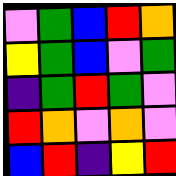[["violet", "green", "blue", "red", "orange"], ["yellow", "green", "blue", "violet", "green"], ["indigo", "green", "red", "green", "violet"], ["red", "orange", "violet", "orange", "violet"], ["blue", "red", "indigo", "yellow", "red"]]